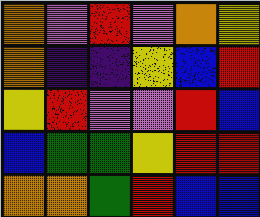[["orange", "violet", "red", "violet", "orange", "yellow"], ["orange", "indigo", "indigo", "yellow", "blue", "red"], ["yellow", "red", "violet", "violet", "red", "blue"], ["blue", "green", "green", "yellow", "red", "red"], ["orange", "orange", "green", "red", "blue", "blue"]]